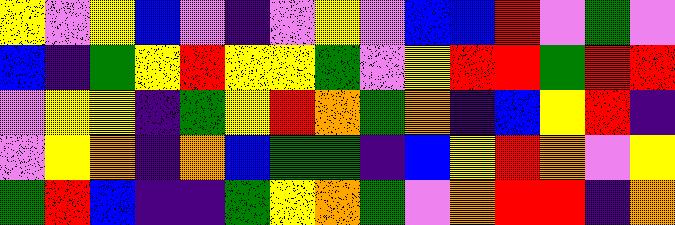[["yellow", "violet", "yellow", "blue", "violet", "indigo", "violet", "yellow", "violet", "blue", "blue", "red", "violet", "green", "violet"], ["blue", "indigo", "green", "yellow", "red", "yellow", "yellow", "green", "violet", "yellow", "red", "red", "green", "red", "red"], ["violet", "yellow", "yellow", "indigo", "green", "yellow", "red", "orange", "green", "orange", "indigo", "blue", "yellow", "red", "indigo"], ["violet", "yellow", "orange", "indigo", "orange", "blue", "green", "green", "indigo", "blue", "yellow", "red", "orange", "violet", "yellow"], ["green", "red", "blue", "indigo", "indigo", "green", "yellow", "orange", "green", "violet", "orange", "red", "red", "indigo", "orange"]]